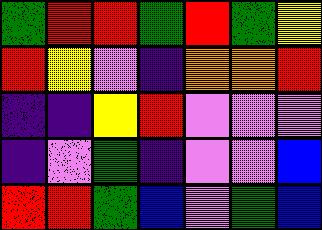[["green", "red", "red", "green", "red", "green", "yellow"], ["red", "yellow", "violet", "indigo", "orange", "orange", "red"], ["indigo", "indigo", "yellow", "red", "violet", "violet", "violet"], ["indigo", "violet", "green", "indigo", "violet", "violet", "blue"], ["red", "red", "green", "blue", "violet", "green", "blue"]]